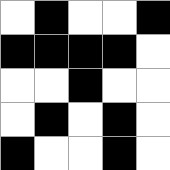[["white", "black", "white", "white", "black"], ["black", "black", "black", "black", "white"], ["white", "white", "black", "white", "white"], ["white", "black", "white", "black", "white"], ["black", "white", "white", "black", "white"]]